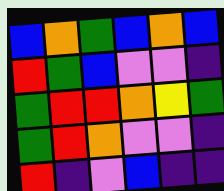[["blue", "orange", "green", "blue", "orange", "blue"], ["red", "green", "blue", "violet", "violet", "indigo"], ["green", "red", "red", "orange", "yellow", "green"], ["green", "red", "orange", "violet", "violet", "indigo"], ["red", "indigo", "violet", "blue", "indigo", "indigo"]]